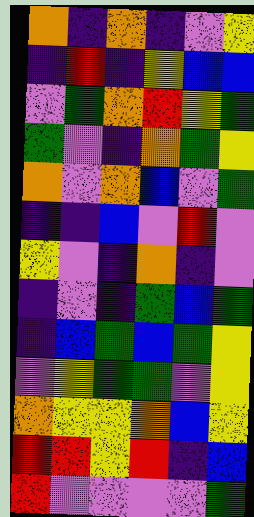[["orange", "indigo", "orange", "indigo", "violet", "yellow"], ["indigo", "red", "indigo", "yellow", "blue", "blue"], ["violet", "green", "orange", "red", "yellow", "green"], ["green", "violet", "indigo", "orange", "green", "yellow"], ["orange", "violet", "orange", "blue", "violet", "green"], ["indigo", "indigo", "blue", "violet", "red", "violet"], ["yellow", "violet", "indigo", "orange", "indigo", "violet"], ["indigo", "violet", "indigo", "green", "blue", "green"], ["indigo", "blue", "green", "blue", "green", "yellow"], ["violet", "yellow", "green", "green", "violet", "yellow"], ["orange", "yellow", "yellow", "orange", "blue", "yellow"], ["red", "red", "yellow", "red", "indigo", "blue"], ["red", "violet", "violet", "violet", "violet", "green"]]